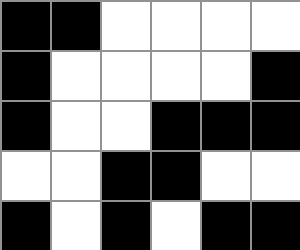[["black", "black", "white", "white", "white", "white"], ["black", "white", "white", "white", "white", "black"], ["black", "white", "white", "black", "black", "black"], ["white", "white", "black", "black", "white", "white"], ["black", "white", "black", "white", "black", "black"]]